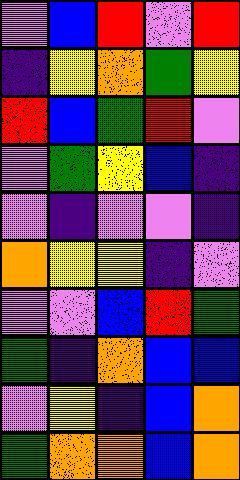[["violet", "blue", "red", "violet", "red"], ["indigo", "yellow", "orange", "green", "yellow"], ["red", "blue", "green", "red", "violet"], ["violet", "green", "yellow", "blue", "indigo"], ["violet", "indigo", "violet", "violet", "indigo"], ["orange", "yellow", "yellow", "indigo", "violet"], ["violet", "violet", "blue", "red", "green"], ["green", "indigo", "orange", "blue", "blue"], ["violet", "yellow", "indigo", "blue", "orange"], ["green", "orange", "orange", "blue", "orange"]]